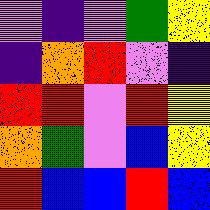[["violet", "indigo", "violet", "green", "yellow"], ["indigo", "orange", "red", "violet", "indigo"], ["red", "red", "violet", "red", "yellow"], ["orange", "green", "violet", "blue", "yellow"], ["red", "blue", "blue", "red", "blue"]]